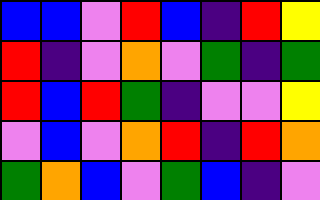[["blue", "blue", "violet", "red", "blue", "indigo", "red", "yellow"], ["red", "indigo", "violet", "orange", "violet", "green", "indigo", "green"], ["red", "blue", "red", "green", "indigo", "violet", "violet", "yellow"], ["violet", "blue", "violet", "orange", "red", "indigo", "red", "orange"], ["green", "orange", "blue", "violet", "green", "blue", "indigo", "violet"]]